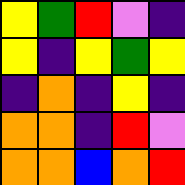[["yellow", "green", "red", "violet", "indigo"], ["yellow", "indigo", "yellow", "green", "yellow"], ["indigo", "orange", "indigo", "yellow", "indigo"], ["orange", "orange", "indigo", "red", "violet"], ["orange", "orange", "blue", "orange", "red"]]